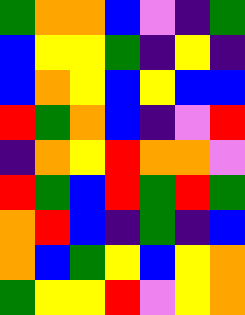[["green", "orange", "orange", "blue", "violet", "indigo", "green"], ["blue", "yellow", "yellow", "green", "indigo", "yellow", "indigo"], ["blue", "orange", "yellow", "blue", "yellow", "blue", "blue"], ["red", "green", "orange", "blue", "indigo", "violet", "red"], ["indigo", "orange", "yellow", "red", "orange", "orange", "violet"], ["red", "green", "blue", "red", "green", "red", "green"], ["orange", "red", "blue", "indigo", "green", "indigo", "blue"], ["orange", "blue", "green", "yellow", "blue", "yellow", "orange"], ["green", "yellow", "yellow", "red", "violet", "yellow", "orange"]]